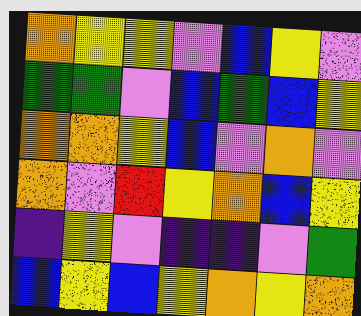[["orange", "yellow", "yellow", "violet", "blue", "yellow", "violet"], ["green", "green", "violet", "blue", "green", "blue", "yellow"], ["orange", "orange", "yellow", "blue", "violet", "orange", "violet"], ["orange", "violet", "red", "yellow", "orange", "blue", "yellow"], ["indigo", "yellow", "violet", "indigo", "indigo", "violet", "green"], ["blue", "yellow", "blue", "yellow", "orange", "yellow", "orange"]]